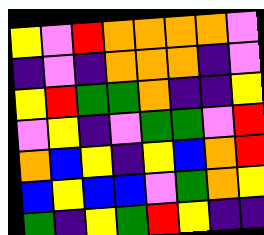[["yellow", "violet", "red", "orange", "orange", "orange", "orange", "violet"], ["indigo", "violet", "indigo", "orange", "orange", "orange", "indigo", "violet"], ["yellow", "red", "green", "green", "orange", "indigo", "indigo", "yellow"], ["violet", "yellow", "indigo", "violet", "green", "green", "violet", "red"], ["orange", "blue", "yellow", "indigo", "yellow", "blue", "orange", "red"], ["blue", "yellow", "blue", "blue", "violet", "green", "orange", "yellow"], ["green", "indigo", "yellow", "green", "red", "yellow", "indigo", "indigo"]]